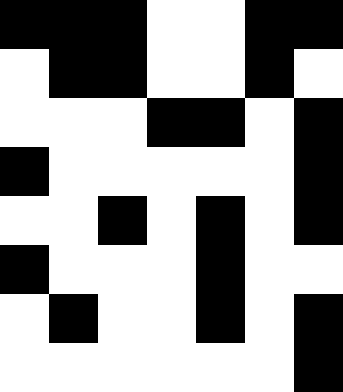[["black", "black", "black", "white", "white", "black", "black"], ["white", "black", "black", "white", "white", "black", "white"], ["white", "white", "white", "black", "black", "white", "black"], ["black", "white", "white", "white", "white", "white", "black"], ["white", "white", "black", "white", "black", "white", "black"], ["black", "white", "white", "white", "black", "white", "white"], ["white", "black", "white", "white", "black", "white", "black"], ["white", "white", "white", "white", "white", "white", "black"]]